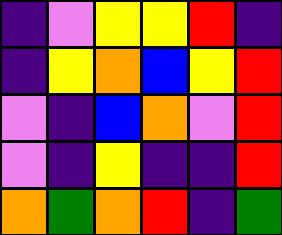[["indigo", "violet", "yellow", "yellow", "red", "indigo"], ["indigo", "yellow", "orange", "blue", "yellow", "red"], ["violet", "indigo", "blue", "orange", "violet", "red"], ["violet", "indigo", "yellow", "indigo", "indigo", "red"], ["orange", "green", "orange", "red", "indigo", "green"]]